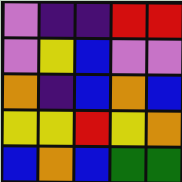[["violet", "indigo", "indigo", "red", "red"], ["violet", "yellow", "blue", "violet", "violet"], ["orange", "indigo", "blue", "orange", "blue"], ["yellow", "yellow", "red", "yellow", "orange"], ["blue", "orange", "blue", "green", "green"]]